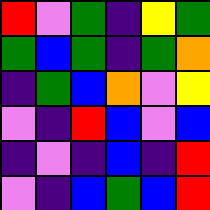[["red", "violet", "green", "indigo", "yellow", "green"], ["green", "blue", "green", "indigo", "green", "orange"], ["indigo", "green", "blue", "orange", "violet", "yellow"], ["violet", "indigo", "red", "blue", "violet", "blue"], ["indigo", "violet", "indigo", "blue", "indigo", "red"], ["violet", "indigo", "blue", "green", "blue", "red"]]